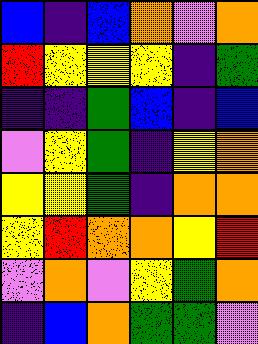[["blue", "indigo", "blue", "orange", "violet", "orange"], ["red", "yellow", "yellow", "yellow", "indigo", "green"], ["indigo", "indigo", "green", "blue", "indigo", "blue"], ["violet", "yellow", "green", "indigo", "yellow", "orange"], ["yellow", "yellow", "green", "indigo", "orange", "orange"], ["yellow", "red", "orange", "orange", "yellow", "red"], ["violet", "orange", "violet", "yellow", "green", "orange"], ["indigo", "blue", "orange", "green", "green", "violet"]]